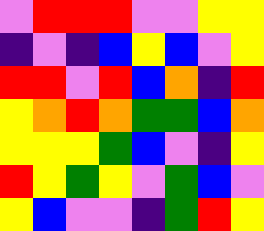[["violet", "red", "red", "red", "violet", "violet", "yellow", "yellow"], ["indigo", "violet", "indigo", "blue", "yellow", "blue", "violet", "yellow"], ["red", "red", "violet", "red", "blue", "orange", "indigo", "red"], ["yellow", "orange", "red", "orange", "green", "green", "blue", "orange"], ["yellow", "yellow", "yellow", "green", "blue", "violet", "indigo", "yellow"], ["red", "yellow", "green", "yellow", "violet", "green", "blue", "violet"], ["yellow", "blue", "violet", "violet", "indigo", "green", "red", "yellow"]]